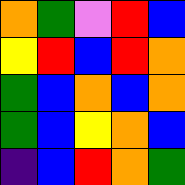[["orange", "green", "violet", "red", "blue"], ["yellow", "red", "blue", "red", "orange"], ["green", "blue", "orange", "blue", "orange"], ["green", "blue", "yellow", "orange", "blue"], ["indigo", "blue", "red", "orange", "green"]]